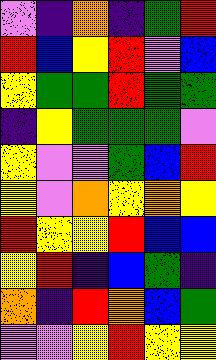[["violet", "indigo", "orange", "indigo", "green", "red"], ["red", "blue", "yellow", "red", "violet", "blue"], ["yellow", "green", "green", "red", "green", "green"], ["indigo", "yellow", "green", "green", "green", "violet"], ["yellow", "violet", "violet", "green", "blue", "red"], ["yellow", "violet", "orange", "yellow", "orange", "yellow"], ["red", "yellow", "yellow", "red", "blue", "blue"], ["yellow", "red", "indigo", "blue", "green", "indigo"], ["orange", "indigo", "red", "orange", "blue", "green"], ["violet", "violet", "yellow", "red", "yellow", "yellow"]]